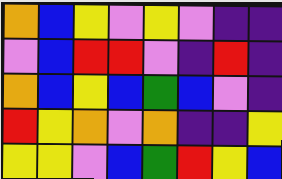[["orange", "blue", "yellow", "violet", "yellow", "violet", "indigo", "indigo"], ["violet", "blue", "red", "red", "violet", "indigo", "red", "indigo"], ["orange", "blue", "yellow", "blue", "green", "blue", "violet", "indigo"], ["red", "yellow", "orange", "violet", "orange", "indigo", "indigo", "yellow"], ["yellow", "yellow", "violet", "blue", "green", "red", "yellow", "blue"]]